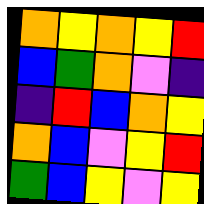[["orange", "yellow", "orange", "yellow", "red"], ["blue", "green", "orange", "violet", "indigo"], ["indigo", "red", "blue", "orange", "yellow"], ["orange", "blue", "violet", "yellow", "red"], ["green", "blue", "yellow", "violet", "yellow"]]